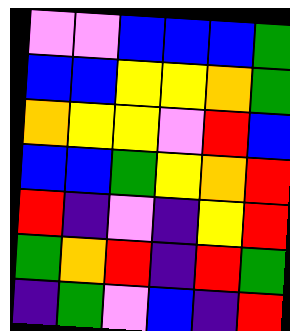[["violet", "violet", "blue", "blue", "blue", "green"], ["blue", "blue", "yellow", "yellow", "orange", "green"], ["orange", "yellow", "yellow", "violet", "red", "blue"], ["blue", "blue", "green", "yellow", "orange", "red"], ["red", "indigo", "violet", "indigo", "yellow", "red"], ["green", "orange", "red", "indigo", "red", "green"], ["indigo", "green", "violet", "blue", "indigo", "red"]]